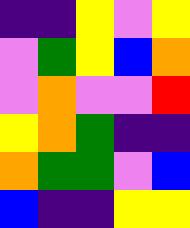[["indigo", "indigo", "yellow", "violet", "yellow"], ["violet", "green", "yellow", "blue", "orange"], ["violet", "orange", "violet", "violet", "red"], ["yellow", "orange", "green", "indigo", "indigo"], ["orange", "green", "green", "violet", "blue"], ["blue", "indigo", "indigo", "yellow", "yellow"]]